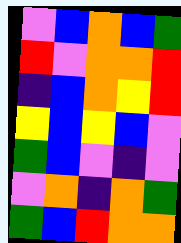[["violet", "blue", "orange", "blue", "green"], ["red", "violet", "orange", "orange", "red"], ["indigo", "blue", "orange", "yellow", "red"], ["yellow", "blue", "yellow", "blue", "violet"], ["green", "blue", "violet", "indigo", "violet"], ["violet", "orange", "indigo", "orange", "green"], ["green", "blue", "red", "orange", "orange"]]